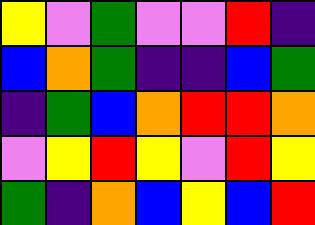[["yellow", "violet", "green", "violet", "violet", "red", "indigo"], ["blue", "orange", "green", "indigo", "indigo", "blue", "green"], ["indigo", "green", "blue", "orange", "red", "red", "orange"], ["violet", "yellow", "red", "yellow", "violet", "red", "yellow"], ["green", "indigo", "orange", "blue", "yellow", "blue", "red"]]